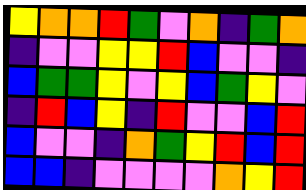[["yellow", "orange", "orange", "red", "green", "violet", "orange", "indigo", "green", "orange"], ["indigo", "violet", "violet", "yellow", "yellow", "red", "blue", "violet", "violet", "indigo"], ["blue", "green", "green", "yellow", "violet", "yellow", "blue", "green", "yellow", "violet"], ["indigo", "red", "blue", "yellow", "indigo", "red", "violet", "violet", "blue", "red"], ["blue", "violet", "violet", "indigo", "orange", "green", "yellow", "red", "blue", "red"], ["blue", "blue", "indigo", "violet", "violet", "violet", "violet", "orange", "yellow", "red"]]